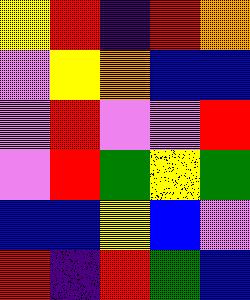[["yellow", "red", "indigo", "red", "orange"], ["violet", "yellow", "orange", "blue", "blue"], ["violet", "red", "violet", "violet", "red"], ["violet", "red", "green", "yellow", "green"], ["blue", "blue", "yellow", "blue", "violet"], ["red", "indigo", "red", "green", "blue"]]